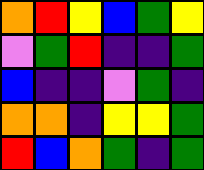[["orange", "red", "yellow", "blue", "green", "yellow"], ["violet", "green", "red", "indigo", "indigo", "green"], ["blue", "indigo", "indigo", "violet", "green", "indigo"], ["orange", "orange", "indigo", "yellow", "yellow", "green"], ["red", "blue", "orange", "green", "indigo", "green"]]